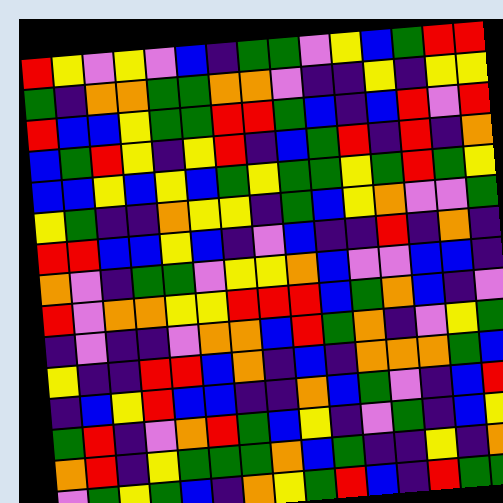[["red", "yellow", "violet", "yellow", "violet", "blue", "indigo", "green", "green", "violet", "yellow", "blue", "green", "red", "red"], ["green", "indigo", "orange", "orange", "green", "green", "orange", "orange", "violet", "indigo", "indigo", "yellow", "indigo", "yellow", "yellow"], ["red", "blue", "blue", "yellow", "green", "green", "red", "red", "green", "blue", "indigo", "blue", "red", "violet", "red"], ["blue", "green", "red", "yellow", "indigo", "yellow", "red", "indigo", "blue", "green", "red", "indigo", "red", "indigo", "orange"], ["blue", "blue", "yellow", "blue", "yellow", "blue", "green", "yellow", "green", "green", "yellow", "green", "red", "green", "yellow"], ["yellow", "green", "indigo", "indigo", "orange", "yellow", "yellow", "indigo", "green", "blue", "yellow", "orange", "violet", "violet", "green"], ["red", "red", "blue", "blue", "yellow", "blue", "indigo", "violet", "blue", "indigo", "indigo", "red", "indigo", "orange", "indigo"], ["orange", "violet", "indigo", "green", "green", "violet", "yellow", "yellow", "orange", "blue", "violet", "violet", "blue", "blue", "indigo"], ["red", "violet", "orange", "orange", "yellow", "yellow", "red", "red", "red", "blue", "green", "orange", "blue", "indigo", "violet"], ["indigo", "violet", "indigo", "indigo", "violet", "orange", "orange", "blue", "red", "green", "orange", "indigo", "violet", "yellow", "green"], ["yellow", "indigo", "indigo", "red", "red", "blue", "orange", "indigo", "blue", "indigo", "orange", "orange", "orange", "green", "blue"], ["indigo", "blue", "yellow", "red", "blue", "blue", "indigo", "indigo", "orange", "blue", "green", "violet", "indigo", "blue", "red"], ["green", "red", "indigo", "violet", "orange", "red", "green", "blue", "yellow", "indigo", "violet", "green", "indigo", "blue", "yellow"], ["orange", "red", "indigo", "yellow", "green", "green", "green", "orange", "blue", "green", "indigo", "indigo", "yellow", "indigo", "orange"], ["violet", "green", "yellow", "green", "blue", "indigo", "orange", "yellow", "green", "red", "blue", "indigo", "red", "green", "green"]]